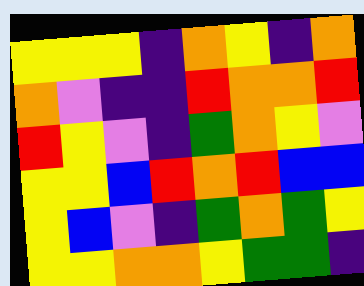[["yellow", "yellow", "yellow", "indigo", "orange", "yellow", "indigo", "orange"], ["orange", "violet", "indigo", "indigo", "red", "orange", "orange", "red"], ["red", "yellow", "violet", "indigo", "green", "orange", "yellow", "violet"], ["yellow", "yellow", "blue", "red", "orange", "red", "blue", "blue"], ["yellow", "blue", "violet", "indigo", "green", "orange", "green", "yellow"], ["yellow", "yellow", "orange", "orange", "yellow", "green", "green", "indigo"]]